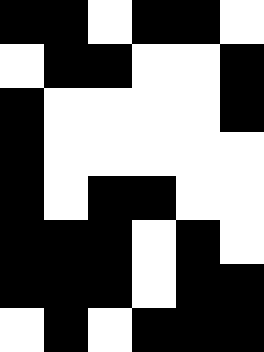[["black", "black", "white", "black", "black", "white"], ["white", "black", "black", "white", "white", "black"], ["black", "white", "white", "white", "white", "black"], ["black", "white", "white", "white", "white", "white"], ["black", "white", "black", "black", "white", "white"], ["black", "black", "black", "white", "black", "white"], ["black", "black", "black", "white", "black", "black"], ["white", "black", "white", "black", "black", "black"]]